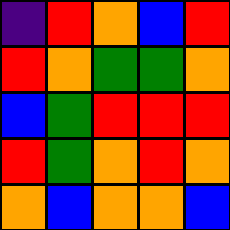[["indigo", "red", "orange", "blue", "red"], ["red", "orange", "green", "green", "orange"], ["blue", "green", "red", "red", "red"], ["red", "green", "orange", "red", "orange"], ["orange", "blue", "orange", "orange", "blue"]]